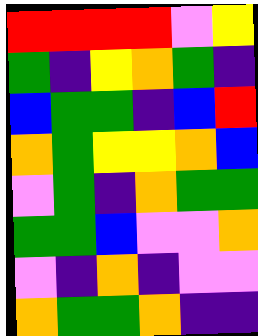[["red", "red", "red", "red", "violet", "yellow"], ["green", "indigo", "yellow", "orange", "green", "indigo"], ["blue", "green", "green", "indigo", "blue", "red"], ["orange", "green", "yellow", "yellow", "orange", "blue"], ["violet", "green", "indigo", "orange", "green", "green"], ["green", "green", "blue", "violet", "violet", "orange"], ["violet", "indigo", "orange", "indigo", "violet", "violet"], ["orange", "green", "green", "orange", "indigo", "indigo"]]